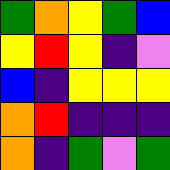[["green", "orange", "yellow", "green", "blue"], ["yellow", "red", "yellow", "indigo", "violet"], ["blue", "indigo", "yellow", "yellow", "yellow"], ["orange", "red", "indigo", "indigo", "indigo"], ["orange", "indigo", "green", "violet", "green"]]